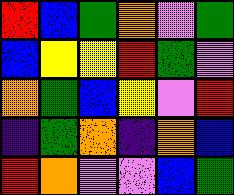[["red", "blue", "green", "orange", "violet", "green"], ["blue", "yellow", "yellow", "red", "green", "violet"], ["orange", "green", "blue", "yellow", "violet", "red"], ["indigo", "green", "orange", "indigo", "orange", "blue"], ["red", "orange", "violet", "violet", "blue", "green"]]